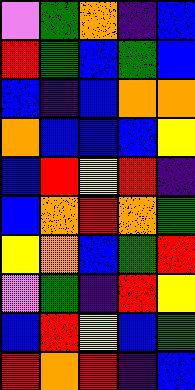[["violet", "green", "orange", "indigo", "blue"], ["red", "green", "blue", "green", "blue"], ["blue", "indigo", "blue", "orange", "orange"], ["orange", "blue", "blue", "blue", "yellow"], ["blue", "red", "yellow", "red", "indigo"], ["blue", "orange", "red", "orange", "green"], ["yellow", "orange", "blue", "green", "red"], ["violet", "green", "indigo", "red", "yellow"], ["blue", "red", "yellow", "blue", "green"], ["red", "orange", "red", "indigo", "blue"]]